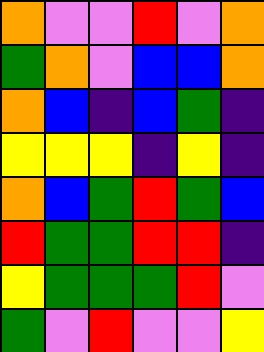[["orange", "violet", "violet", "red", "violet", "orange"], ["green", "orange", "violet", "blue", "blue", "orange"], ["orange", "blue", "indigo", "blue", "green", "indigo"], ["yellow", "yellow", "yellow", "indigo", "yellow", "indigo"], ["orange", "blue", "green", "red", "green", "blue"], ["red", "green", "green", "red", "red", "indigo"], ["yellow", "green", "green", "green", "red", "violet"], ["green", "violet", "red", "violet", "violet", "yellow"]]